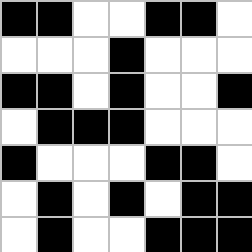[["black", "black", "white", "white", "black", "black", "white"], ["white", "white", "white", "black", "white", "white", "white"], ["black", "black", "white", "black", "white", "white", "black"], ["white", "black", "black", "black", "white", "white", "white"], ["black", "white", "white", "white", "black", "black", "white"], ["white", "black", "white", "black", "white", "black", "black"], ["white", "black", "white", "white", "black", "black", "black"]]